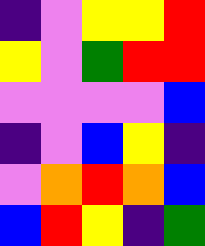[["indigo", "violet", "yellow", "yellow", "red"], ["yellow", "violet", "green", "red", "red"], ["violet", "violet", "violet", "violet", "blue"], ["indigo", "violet", "blue", "yellow", "indigo"], ["violet", "orange", "red", "orange", "blue"], ["blue", "red", "yellow", "indigo", "green"]]